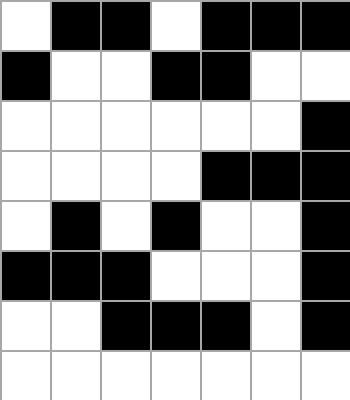[["white", "black", "black", "white", "black", "black", "black"], ["black", "white", "white", "black", "black", "white", "white"], ["white", "white", "white", "white", "white", "white", "black"], ["white", "white", "white", "white", "black", "black", "black"], ["white", "black", "white", "black", "white", "white", "black"], ["black", "black", "black", "white", "white", "white", "black"], ["white", "white", "black", "black", "black", "white", "black"], ["white", "white", "white", "white", "white", "white", "white"]]